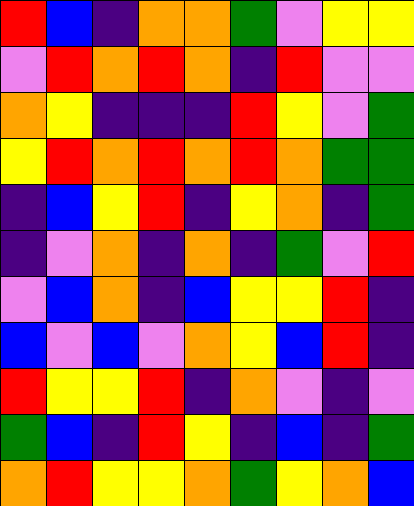[["red", "blue", "indigo", "orange", "orange", "green", "violet", "yellow", "yellow"], ["violet", "red", "orange", "red", "orange", "indigo", "red", "violet", "violet"], ["orange", "yellow", "indigo", "indigo", "indigo", "red", "yellow", "violet", "green"], ["yellow", "red", "orange", "red", "orange", "red", "orange", "green", "green"], ["indigo", "blue", "yellow", "red", "indigo", "yellow", "orange", "indigo", "green"], ["indigo", "violet", "orange", "indigo", "orange", "indigo", "green", "violet", "red"], ["violet", "blue", "orange", "indigo", "blue", "yellow", "yellow", "red", "indigo"], ["blue", "violet", "blue", "violet", "orange", "yellow", "blue", "red", "indigo"], ["red", "yellow", "yellow", "red", "indigo", "orange", "violet", "indigo", "violet"], ["green", "blue", "indigo", "red", "yellow", "indigo", "blue", "indigo", "green"], ["orange", "red", "yellow", "yellow", "orange", "green", "yellow", "orange", "blue"]]